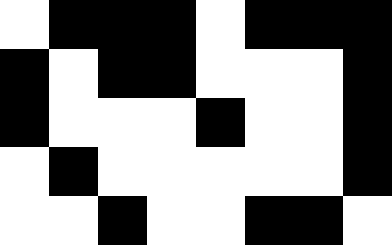[["white", "black", "black", "black", "white", "black", "black", "black"], ["black", "white", "black", "black", "white", "white", "white", "black"], ["black", "white", "white", "white", "black", "white", "white", "black"], ["white", "black", "white", "white", "white", "white", "white", "black"], ["white", "white", "black", "white", "white", "black", "black", "white"]]